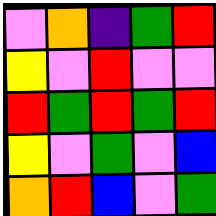[["violet", "orange", "indigo", "green", "red"], ["yellow", "violet", "red", "violet", "violet"], ["red", "green", "red", "green", "red"], ["yellow", "violet", "green", "violet", "blue"], ["orange", "red", "blue", "violet", "green"]]